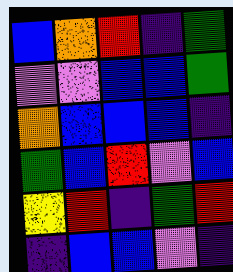[["blue", "orange", "red", "indigo", "green"], ["violet", "violet", "blue", "blue", "green"], ["orange", "blue", "blue", "blue", "indigo"], ["green", "blue", "red", "violet", "blue"], ["yellow", "red", "indigo", "green", "red"], ["indigo", "blue", "blue", "violet", "indigo"]]